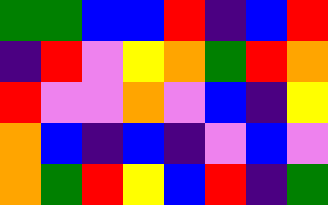[["green", "green", "blue", "blue", "red", "indigo", "blue", "red"], ["indigo", "red", "violet", "yellow", "orange", "green", "red", "orange"], ["red", "violet", "violet", "orange", "violet", "blue", "indigo", "yellow"], ["orange", "blue", "indigo", "blue", "indigo", "violet", "blue", "violet"], ["orange", "green", "red", "yellow", "blue", "red", "indigo", "green"]]